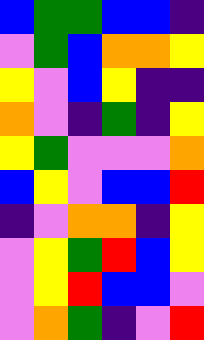[["blue", "green", "green", "blue", "blue", "indigo"], ["violet", "green", "blue", "orange", "orange", "yellow"], ["yellow", "violet", "blue", "yellow", "indigo", "indigo"], ["orange", "violet", "indigo", "green", "indigo", "yellow"], ["yellow", "green", "violet", "violet", "violet", "orange"], ["blue", "yellow", "violet", "blue", "blue", "red"], ["indigo", "violet", "orange", "orange", "indigo", "yellow"], ["violet", "yellow", "green", "red", "blue", "yellow"], ["violet", "yellow", "red", "blue", "blue", "violet"], ["violet", "orange", "green", "indigo", "violet", "red"]]